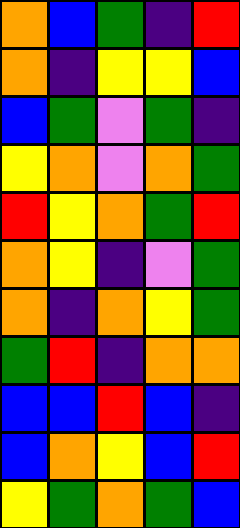[["orange", "blue", "green", "indigo", "red"], ["orange", "indigo", "yellow", "yellow", "blue"], ["blue", "green", "violet", "green", "indigo"], ["yellow", "orange", "violet", "orange", "green"], ["red", "yellow", "orange", "green", "red"], ["orange", "yellow", "indigo", "violet", "green"], ["orange", "indigo", "orange", "yellow", "green"], ["green", "red", "indigo", "orange", "orange"], ["blue", "blue", "red", "blue", "indigo"], ["blue", "orange", "yellow", "blue", "red"], ["yellow", "green", "orange", "green", "blue"]]